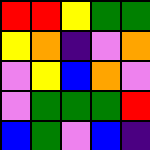[["red", "red", "yellow", "green", "green"], ["yellow", "orange", "indigo", "violet", "orange"], ["violet", "yellow", "blue", "orange", "violet"], ["violet", "green", "green", "green", "red"], ["blue", "green", "violet", "blue", "indigo"]]